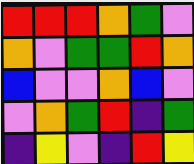[["red", "red", "red", "orange", "green", "violet"], ["orange", "violet", "green", "green", "red", "orange"], ["blue", "violet", "violet", "orange", "blue", "violet"], ["violet", "orange", "green", "red", "indigo", "green"], ["indigo", "yellow", "violet", "indigo", "red", "yellow"]]